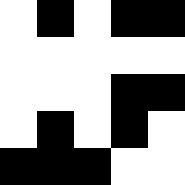[["white", "black", "white", "black", "black"], ["white", "white", "white", "white", "white"], ["white", "white", "white", "black", "black"], ["white", "black", "white", "black", "white"], ["black", "black", "black", "white", "white"]]